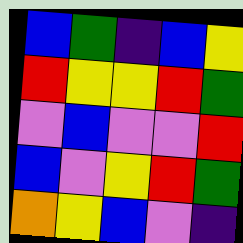[["blue", "green", "indigo", "blue", "yellow"], ["red", "yellow", "yellow", "red", "green"], ["violet", "blue", "violet", "violet", "red"], ["blue", "violet", "yellow", "red", "green"], ["orange", "yellow", "blue", "violet", "indigo"]]